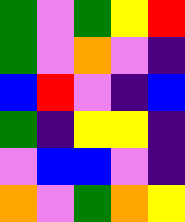[["green", "violet", "green", "yellow", "red"], ["green", "violet", "orange", "violet", "indigo"], ["blue", "red", "violet", "indigo", "blue"], ["green", "indigo", "yellow", "yellow", "indigo"], ["violet", "blue", "blue", "violet", "indigo"], ["orange", "violet", "green", "orange", "yellow"]]